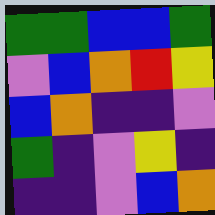[["green", "green", "blue", "blue", "green"], ["violet", "blue", "orange", "red", "yellow"], ["blue", "orange", "indigo", "indigo", "violet"], ["green", "indigo", "violet", "yellow", "indigo"], ["indigo", "indigo", "violet", "blue", "orange"]]